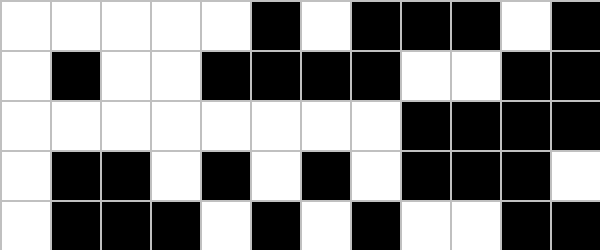[["white", "white", "white", "white", "white", "black", "white", "black", "black", "black", "white", "black"], ["white", "black", "white", "white", "black", "black", "black", "black", "white", "white", "black", "black"], ["white", "white", "white", "white", "white", "white", "white", "white", "black", "black", "black", "black"], ["white", "black", "black", "white", "black", "white", "black", "white", "black", "black", "black", "white"], ["white", "black", "black", "black", "white", "black", "white", "black", "white", "white", "black", "black"]]